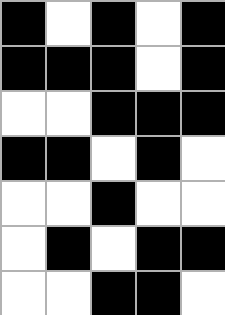[["black", "white", "black", "white", "black"], ["black", "black", "black", "white", "black"], ["white", "white", "black", "black", "black"], ["black", "black", "white", "black", "white"], ["white", "white", "black", "white", "white"], ["white", "black", "white", "black", "black"], ["white", "white", "black", "black", "white"]]